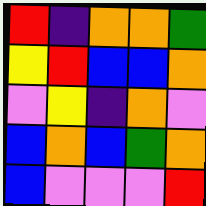[["red", "indigo", "orange", "orange", "green"], ["yellow", "red", "blue", "blue", "orange"], ["violet", "yellow", "indigo", "orange", "violet"], ["blue", "orange", "blue", "green", "orange"], ["blue", "violet", "violet", "violet", "red"]]